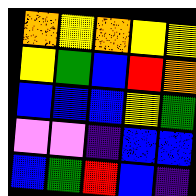[["orange", "yellow", "orange", "yellow", "yellow"], ["yellow", "green", "blue", "red", "orange"], ["blue", "blue", "blue", "yellow", "green"], ["violet", "violet", "indigo", "blue", "blue"], ["blue", "green", "red", "blue", "indigo"]]